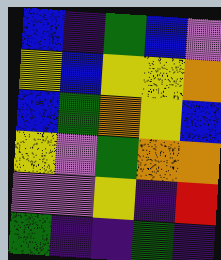[["blue", "indigo", "green", "blue", "violet"], ["yellow", "blue", "yellow", "yellow", "orange"], ["blue", "green", "orange", "yellow", "blue"], ["yellow", "violet", "green", "orange", "orange"], ["violet", "violet", "yellow", "indigo", "red"], ["green", "indigo", "indigo", "green", "indigo"]]